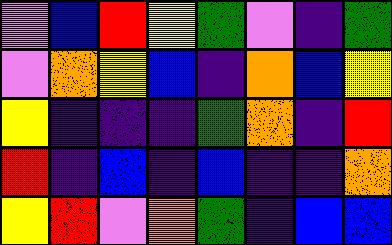[["violet", "blue", "red", "yellow", "green", "violet", "indigo", "green"], ["violet", "orange", "yellow", "blue", "indigo", "orange", "blue", "yellow"], ["yellow", "indigo", "indigo", "indigo", "green", "orange", "indigo", "red"], ["red", "indigo", "blue", "indigo", "blue", "indigo", "indigo", "orange"], ["yellow", "red", "violet", "orange", "green", "indigo", "blue", "blue"]]